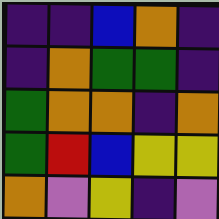[["indigo", "indigo", "blue", "orange", "indigo"], ["indigo", "orange", "green", "green", "indigo"], ["green", "orange", "orange", "indigo", "orange"], ["green", "red", "blue", "yellow", "yellow"], ["orange", "violet", "yellow", "indigo", "violet"]]